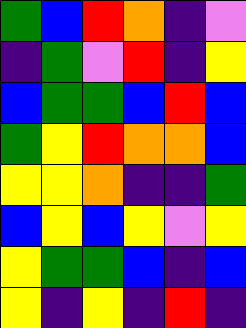[["green", "blue", "red", "orange", "indigo", "violet"], ["indigo", "green", "violet", "red", "indigo", "yellow"], ["blue", "green", "green", "blue", "red", "blue"], ["green", "yellow", "red", "orange", "orange", "blue"], ["yellow", "yellow", "orange", "indigo", "indigo", "green"], ["blue", "yellow", "blue", "yellow", "violet", "yellow"], ["yellow", "green", "green", "blue", "indigo", "blue"], ["yellow", "indigo", "yellow", "indigo", "red", "indigo"]]